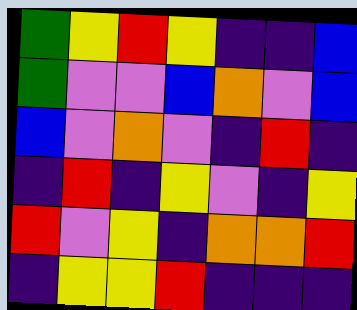[["green", "yellow", "red", "yellow", "indigo", "indigo", "blue"], ["green", "violet", "violet", "blue", "orange", "violet", "blue"], ["blue", "violet", "orange", "violet", "indigo", "red", "indigo"], ["indigo", "red", "indigo", "yellow", "violet", "indigo", "yellow"], ["red", "violet", "yellow", "indigo", "orange", "orange", "red"], ["indigo", "yellow", "yellow", "red", "indigo", "indigo", "indigo"]]